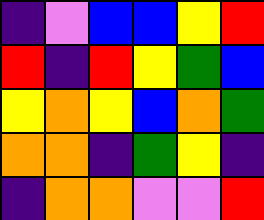[["indigo", "violet", "blue", "blue", "yellow", "red"], ["red", "indigo", "red", "yellow", "green", "blue"], ["yellow", "orange", "yellow", "blue", "orange", "green"], ["orange", "orange", "indigo", "green", "yellow", "indigo"], ["indigo", "orange", "orange", "violet", "violet", "red"]]